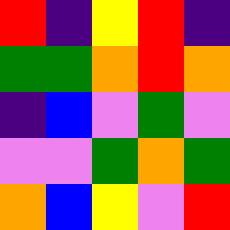[["red", "indigo", "yellow", "red", "indigo"], ["green", "green", "orange", "red", "orange"], ["indigo", "blue", "violet", "green", "violet"], ["violet", "violet", "green", "orange", "green"], ["orange", "blue", "yellow", "violet", "red"]]